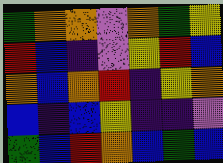[["green", "orange", "orange", "violet", "orange", "green", "yellow"], ["red", "blue", "indigo", "violet", "yellow", "red", "blue"], ["orange", "blue", "orange", "red", "indigo", "yellow", "orange"], ["blue", "indigo", "blue", "yellow", "indigo", "indigo", "violet"], ["green", "blue", "red", "orange", "blue", "green", "blue"]]